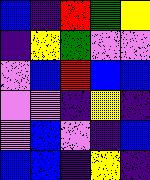[["blue", "indigo", "red", "green", "yellow"], ["indigo", "yellow", "green", "violet", "violet"], ["violet", "blue", "red", "blue", "blue"], ["violet", "violet", "indigo", "yellow", "indigo"], ["violet", "blue", "violet", "indigo", "blue"], ["blue", "blue", "indigo", "yellow", "indigo"]]